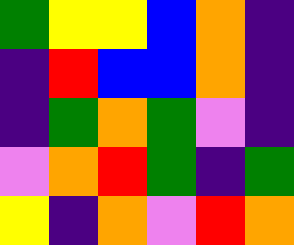[["green", "yellow", "yellow", "blue", "orange", "indigo"], ["indigo", "red", "blue", "blue", "orange", "indigo"], ["indigo", "green", "orange", "green", "violet", "indigo"], ["violet", "orange", "red", "green", "indigo", "green"], ["yellow", "indigo", "orange", "violet", "red", "orange"]]